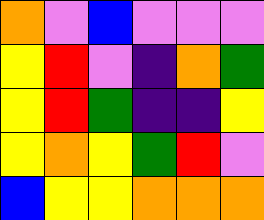[["orange", "violet", "blue", "violet", "violet", "violet"], ["yellow", "red", "violet", "indigo", "orange", "green"], ["yellow", "red", "green", "indigo", "indigo", "yellow"], ["yellow", "orange", "yellow", "green", "red", "violet"], ["blue", "yellow", "yellow", "orange", "orange", "orange"]]